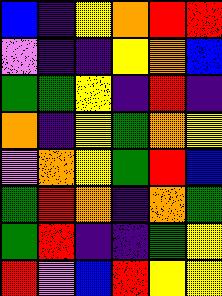[["blue", "indigo", "yellow", "orange", "red", "red"], ["violet", "indigo", "indigo", "yellow", "orange", "blue"], ["green", "green", "yellow", "indigo", "red", "indigo"], ["orange", "indigo", "yellow", "green", "orange", "yellow"], ["violet", "orange", "yellow", "green", "red", "blue"], ["green", "red", "orange", "indigo", "orange", "green"], ["green", "red", "indigo", "indigo", "green", "yellow"], ["red", "violet", "blue", "red", "yellow", "yellow"]]